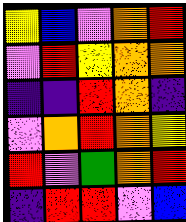[["yellow", "blue", "violet", "orange", "red"], ["violet", "red", "yellow", "orange", "orange"], ["indigo", "indigo", "red", "orange", "indigo"], ["violet", "orange", "red", "orange", "yellow"], ["red", "violet", "green", "orange", "red"], ["indigo", "red", "red", "violet", "blue"]]